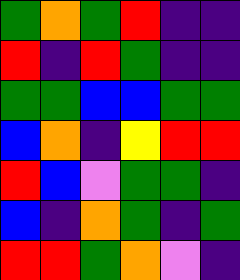[["green", "orange", "green", "red", "indigo", "indigo"], ["red", "indigo", "red", "green", "indigo", "indigo"], ["green", "green", "blue", "blue", "green", "green"], ["blue", "orange", "indigo", "yellow", "red", "red"], ["red", "blue", "violet", "green", "green", "indigo"], ["blue", "indigo", "orange", "green", "indigo", "green"], ["red", "red", "green", "orange", "violet", "indigo"]]